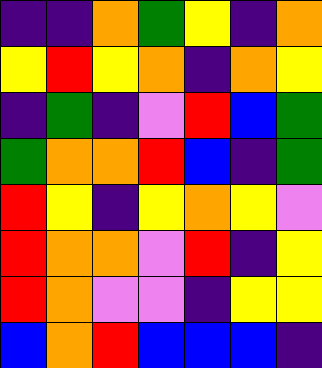[["indigo", "indigo", "orange", "green", "yellow", "indigo", "orange"], ["yellow", "red", "yellow", "orange", "indigo", "orange", "yellow"], ["indigo", "green", "indigo", "violet", "red", "blue", "green"], ["green", "orange", "orange", "red", "blue", "indigo", "green"], ["red", "yellow", "indigo", "yellow", "orange", "yellow", "violet"], ["red", "orange", "orange", "violet", "red", "indigo", "yellow"], ["red", "orange", "violet", "violet", "indigo", "yellow", "yellow"], ["blue", "orange", "red", "blue", "blue", "blue", "indigo"]]